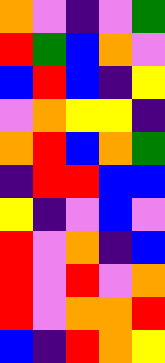[["orange", "violet", "indigo", "violet", "green"], ["red", "green", "blue", "orange", "violet"], ["blue", "red", "blue", "indigo", "yellow"], ["violet", "orange", "yellow", "yellow", "indigo"], ["orange", "red", "blue", "orange", "green"], ["indigo", "red", "red", "blue", "blue"], ["yellow", "indigo", "violet", "blue", "violet"], ["red", "violet", "orange", "indigo", "blue"], ["red", "violet", "red", "violet", "orange"], ["red", "violet", "orange", "orange", "red"], ["blue", "indigo", "red", "orange", "yellow"]]